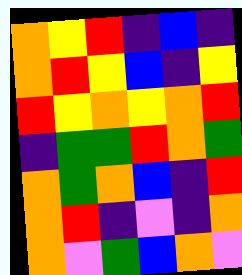[["orange", "yellow", "red", "indigo", "blue", "indigo"], ["orange", "red", "yellow", "blue", "indigo", "yellow"], ["red", "yellow", "orange", "yellow", "orange", "red"], ["indigo", "green", "green", "red", "orange", "green"], ["orange", "green", "orange", "blue", "indigo", "red"], ["orange", "red", "indigo", "violet", "indigo", "orange"], ["orange", "violet", "green", "blue", "orange", "violet"]]